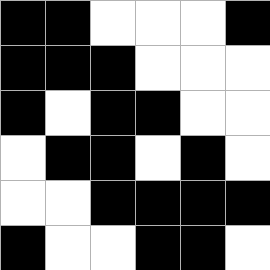[["black", "black", "white", "white", "white", "black"], ["black", "black", "black", "white", "white", "white"], ["black", "white", "black", "black", "white", "white"], ["white", "black", "black", "white", "black", "white"], ["white", "white", "black", "black", "black", "black"], ["black", "white", "white", "black", "black", "white"]]